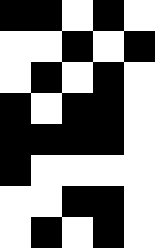[["black", "black", "white", "black", "white"], ["white", "white", "black", "white", "black"], ["white", "black", "white", "black", "white"], ["black", "white", "black", "black", "white"], ["black", "black", "black", "black", "white"], ["black", "white", "white", "white", "white"], ["white", "white", "black", "black", "white"], ["white", "black", "white", "black", "white"]]